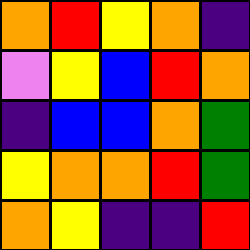[["orange", "red", "yellow", "orange", "indigo"], ["violet", "yellow", "blue", "red", "orange"], ["indigo", "blue", "blue", "orange", "green"], ["yellow", "orange", "orange", "red", "green"], ["orange", "yellow", "indigo", "indigo", "red"]]